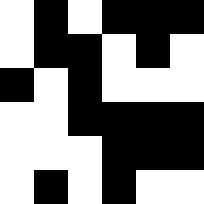[["white", "black", "white", "black", "black", "black"], ["white", "black", "black", "white", "black", "white"], ["black", "white", "black", "white", "white", "white"], ["white", "white", "black", "black", "black", "black"], ["white", "white", "white", "black", "black", "black"], ["white", "black", "white", "black", "white", "white"]]